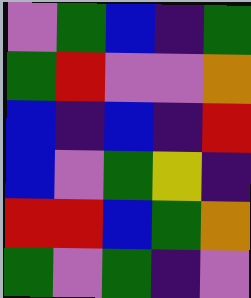[["violet", "green", "blue", "indigo", "green"], ["green", "red", "violet", "violet", "orange"], ["blue", "indigo", "blue", "indigo", "red"], ["blue", "violet", "green", "yellow", "indigo"], ["red", "red", "blue", "green", "orange"], ["green", "violet", "green", "indigo", "violet"]]